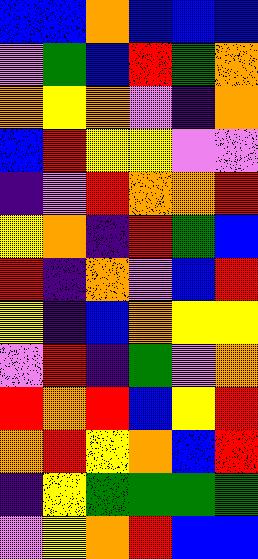[["blue", "blue", "orange", "blue", "blue", "blue"], ["violet", "green", "blue", "red", "green", "orange"], ["orange", "yellow", "orange", "violet", "indigo", "orange"], ["blue", "red", "yellow", "yellow", "violet", "violet"], ["indigo", "violet", "red", "orange", "orange", "red"], ["yellow", "orange", "indigo", "red", "green", "blue"], ["red", "indigo", "orange", "violet", "blue", "red"], ["yellow", "indigo", "blue", "orange", "yellow", "yellow"], ["violet", "red", "indigo", "green", "violet", "orange"], ["red", "orange", "red", "blue", "yellow", "red"], ["orange", "red", "yellow", "orange", "blue", "red"], ["indigo", "yellow", "green", "green", "green", "green"], ["violet", "yellow", "orange", "red", "blue", "blue"]]